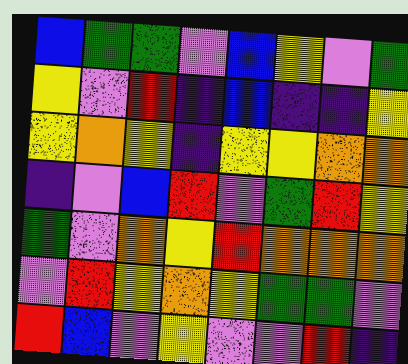[["blue", "green", "green", "violet", "blue", "yellow", "violet", "green"], ["yellow", "violet", "red", "indigo", "blue", "indigo", "indigo", "yellow"], ["yellow", "orange", "yellow", "indigo", "yellow", "yellow", "orange", "orange"], ["indigo", "violet", "blue", "red", "violet", "green", "red", "yellow"], ["green", "violet", "orange", "yellow", "red", "orange", "orange", "orange"], ["violet", "red", "yellow", "orange", "yellow", "green", "green", "violet"], ["red", "blue", "violet", "yellow", "violet", "violet", "red", "indigo"]]